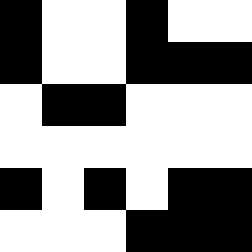[["black", "white", "white", "black", "white", "white"], ["black", "white", "white", "black", "black", "black"], ["white", "black", "black", "white", "white", "white"], ["white", "white", "white", "white", "white", "white"], ["black", "white", "black", "white", "black", "black"], ["white", "white", "white", "black", "black", "black"]]